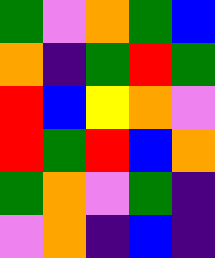[["green", "violet", "orange", "green", "blue"], ["orange", "indigo", "green", "red", "green"], ["red", "blue", "yellow", "orange", "violet"], ["red", "green", "red", "blue", "orange"], ["green", "orange", "violet", "green", "indigo"], ["violet", "orange", "indigo", "blue", "indigo"]]